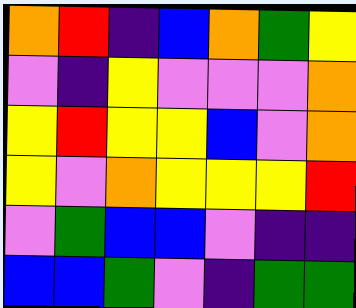[["orange", "red", "indigo", "blue", "orange", "green", "yellow"], ["violet", "indigo", "yellow", "violet", "violet", "violet", "orange"], ["yellow", "red", "yellow", "yellow", "blue", "violet", "orange"], ["yellow", "violet", "orange", "yellow", "yellow", "yellow", "red"], ["violet", "green", "blue", "blue", "violet", "indigo", "indigo"], ["blue", "blue", "green", "violet", "indigo", "green", "green"]]